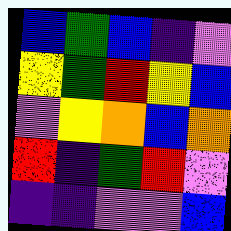[["blue", "green", "blue", "indigo", "violet"], ["yellow", "green", "red", "yellow", "blue"], ["violet", "yellow", "orange", "blue", "orange"], ["red", "indigo", "green", "red", "violet"], ["indigo", "indigo", "violet", "violet", "blue"]]